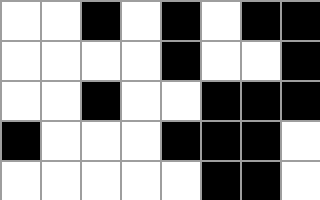[["white", "white", "black", "white", "black", "white", "black", "black"], ["white", "white", "white", "white", "black", "white", "white", "black"], ["white", "white", "black", "white", "white", "black", "black", "black"], ["black", "white", "white", "white", "black", "black", "black", "white"], ["white", "white", "white", "white", "white", "black", "black", "white"]]